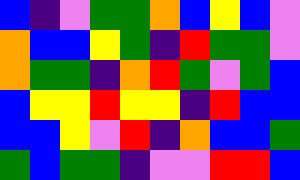[["blue", "indigo", "violet", "green", "green", "orange", "blue", "yellow", "blue", "violet"], ["orange", "blue", "blue", "yellow", "green", "indigo", "red", "green", "green", "violet"], ["orange", "green", "green", "indigo", "orange", "red", "green", "violet", "green", "blue"], ["blue", "yellow", "yellow", "red", "yellow", "yellow", "indigo", "red", "blue", "blue"], ["blue", "blue", "yellow", "violet", "red", "indigo", "orange", "blue", "blue", "green"], ["green", "blue", "green", "green", "indigo", "violet", "violet", "red", "red", "blue"]]